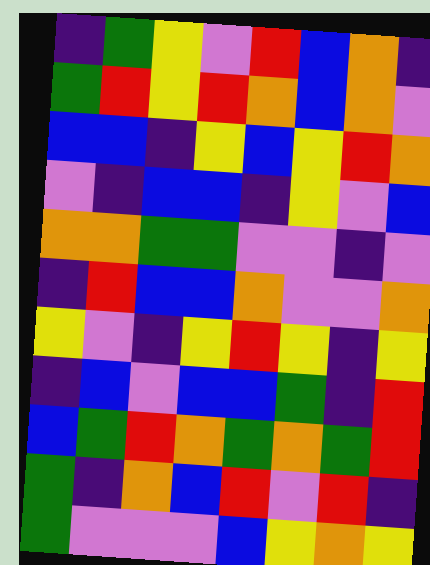[["indigo", "green", "yellow", "violet", "red", "blue", "orange", "indigo"], ["green", "red", "yellow", "red", "orange", "blue", "orange", "violet"], ["blue", "blue", "indigo", "yellow", "blue", "yellow", "red", "orange"], ["violet", "indigo", "blue", "blue", "indigo", "yellow", "violet", "blue"], ["orange", "orange", "green", "green", "violet", "violet", "indigo", "violet"], ["indigo", "red", "blue", "blue", "orange", "violet", "violet", "orange"], ["yellow", "violet", "indigo", "yellow", "red", "yellow", "indigo", "yellow"], ["indigo", "blue", "violet", "blue", "blue", "green", "indigo", "red"], ["blue", "green", "red", "orange", "green", "orange", "green", "red"], ["green", "indigo", "orange", "blue", "red", "violet", "red", "indigo"], ["green", "violet", "violet", "violet", "blue", "yellow", "orange", "yellow"]]